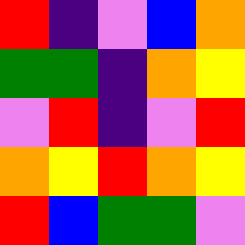[["red", "indigo", "violet", "blue", "orange"], ["green", "green", "indigo", "orange", "yellow"], ["violet", "red", "indigo", "violet", "red"], ["orange", "yellow", "red", "orange", "yellow"], ["red", "blue", "green", "green", "violet"]]